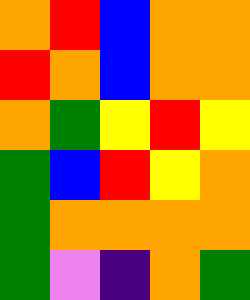[["orange", "red", "blue", "orange", "orange"], ["red", "orange", "blue", "orange", "orange"], ["orange", "green", "yellow", "red", "yellow"], ["green", "blue", "red", "yellow", "orange"], ["green", "orange", "orange", "orange", "orange"], ["green", "violet", "indigo", "orange", "green"]]